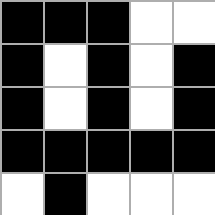[["black", "black", "black", "white", "white"], ["black", "white", "black", "white", "black"], ["black", "white", "black", "white", "black"], ["black", "black", "black", "black", "black"], ["white", "black", "white", "white", "white"]]